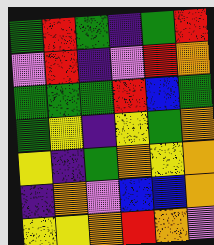[["green", "red", "green", "indigo", "green", "red"], ["violet", "red", "indigo", "violet", "red", "orange"], ["green", "green", "green", "red", "blue", "green"], ["green", "yellow", "indigo", "yellow", "green", "orange"], ["yellow", "indigo", "green", "orange", "yellow", "orange"], ["indigo", "orange", "violet", "blue", "blue", "orange"], ["yellow", "yellow", "orange", "red", "orange", "violet"]]